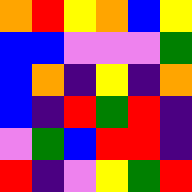[["orange", "red", "yellow", "orange", "blue", "yellow"], ["blue", "blue", "violet", "violet", "violet", "green"], ["blue", "orange", "indigo", "yellow", "indigo", "orange"], ["blue", "indigo", "red", "green", "red", "indigo"], ["violet", "green", "blue", "red", "red", "indigo"], ["red", "indigo", "violet", "yellow", "green", "red"]]